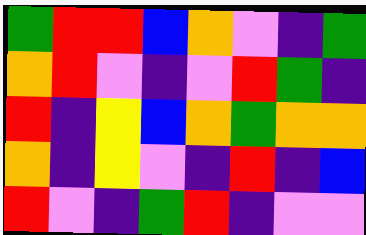[["green", "red", "red", "blue", "orange", "violet", "indigo", "green"], ["orange", "red", "violet", "indigo", "violet", "red", "green", "indigo"], ["red", "indigo", "yellow", "blue", "orange", "green", "orange", "orange"], ["orange", "indigo", "yellow", "violet", "indigo", "red", "indigo", "blue"], ["red", "violet", "indigo", "green", "red", "indigo", "violet", "violet"]]